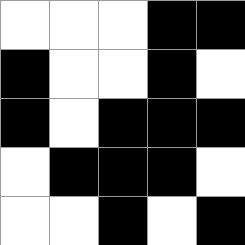[["white", "white", "white", "black", "black"], ["black", "white", "white", "black", "white"], ["black", "white", "black", "black", "black"], ["white", "black", "black", "black", "white"], ["white", "white", "black", "white", "black"]]